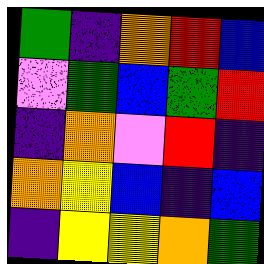[["green", "indigo", "orange", "red", "blue"], ["violet", "green", "blue", "green", "red"], ["indigo", "orange", "violet", "red", "indigo"], ["orange", "yellow", "blue", "indigo", "blue"], ["indigo", "yellow", "yellow", "orange", "green"]]